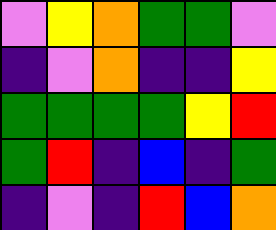[["violet", "yellow", "orange", "green", "green", "violet"], ["indigo", "violet", "orange", "indigo", "indigo", "yellow"], ["green", "green", "green", "green", "yellow", "red"], ["green", "red", "indigo", "blue", "indigo", "green"], ["indigo", "violet", "indigo", "red", "blue", "orange"]]